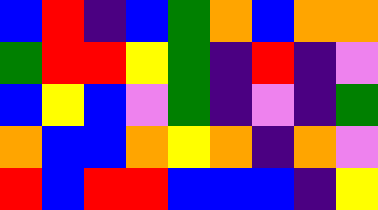[["blue", "red", "indigo", "blue", "green", "orange", "blue", "orange", "orange"], ["green", "red", "red", "yellow", "green", "indigo", "red", "indigo", "violet"], ["blue", "yellow", "blue", "violet", "green", "indigo", "violet", "indigo", "green"], ["orange", "blue", "blue", "orange", "yellow", "orange", "indigo", "orange", "violet"], ["red", "blue", "red", "red", "blue", "blue", "blue", "indigo", "yellow"]]